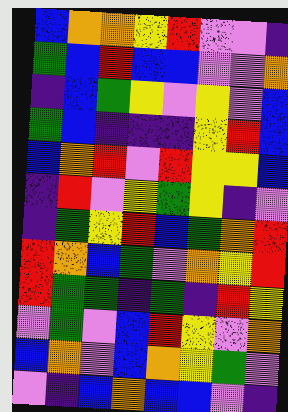[["blue", "orange", "orange", "yellow", "red", "violet", "violet", "indigo"], ["green", "blue", "red", "blue", "blue", "violet", "violet", "orange"], ["indigo", "blue", "green", "yellow", "violet", "yellow", "violet", "blue"], ["green", "blue", "indigo", "indigo", "indigo", "yellow", "red", "blue"], ["blue", "orange", "red", "violet", "red", "yellow", "yellow", "blue"], ["indigo", "red", "violet", "yellow", "green", "yellow", "indigo", "violet"], ["indigo", "green", "yellow", "red", "blue", "green", "orange", "red"], ["red", "orange", "blue", "green", "violet", "orange", "yellow", "red"], ["red", "green", "green", "indigo", "green", "indigo", "red", "yellow"], ["violet", "green", "violet", "blue", "red", "yellow", "violet", "orange"], ["blue", "orange", "violet", "blue", "orange", "yellow", "green", "violet"], ["violet", "indigo", "blue", "orange", "blue", "blue", "violet", "indigo"]]